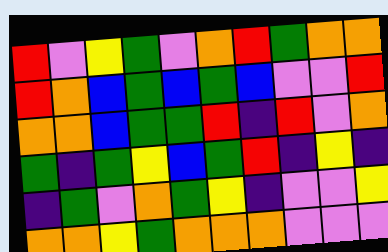[["red", "violet", "yellow", "green", "violet", "orange", "red", "green", "orange", "orange"], ["red", "orange", "blue", "green", "blue", "green", "blue", "violet", "violet", "red"], ["orange", "orange", "blue", "green", "green", "red", "indigo", "red", "violet", "orange"], ["green", "indigo", "green", "yellow", "blue", "green", "red", "indigo", "yellow", "indigo"], ["indigo", "green", "violet", "orange", "green", "yellow", "indigo", "violet", "violet", "yellow"], ["orange", "orange", "yellow", "green", "orange", "orange", "orange", "violet", "violet", "violet"]]